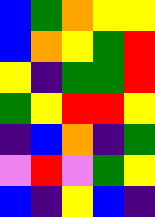[["blue", "green", "orange", "yellow", "yellow"], ["blue", "orange", "yellow", "green", "red"], ["yellow", "indigo", "green", "green", "red"], ["green", "yellow", "red", "red", "yellow"], ["indigo", "blue", "orange", "indigo", "green"], ["violet", "red", "violet", "green", "yellow"], ["blue", "indigo", "yellow", "blue", "indigo"]]